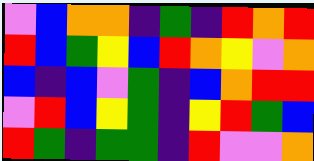[["violet", "blue", "orange", "orange", "indigo", "green", "indigo", "red", "orange", "red"], ["red", "blue", "green", "yellow", "blue", "red", "orange", "yellow", "violet", "orange"], ["blue", "indigo", "blue", "violet", "green", "indigo", "blue", "orange", "red", "red"], ["violet", "red", "blue", "yellow", "green", "indigo", "yellow", "red", "green", "blue"], ["red", "green", "indigo", "green", "green", "indigo", "red", "violet", "violet", "orange"]]